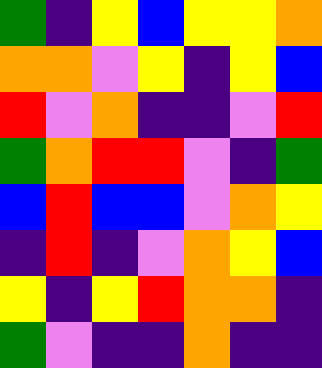[["green", "indigo", "yellow", "blue", "yellow", "yellow", "orange"], ["orange", "orange", "violet", "yellow", "indigo", "yellow", "blue"], ["red", "violet", "orange", "indigo", "indigo", "violet", "red"], ["green", "orange", "red", "red", "violet", "indigo", "green"], ["blue", "red", "blue", "blue", "violet", "orange", "yellow"], ["indigo", "red", "indigo", "violet", "orange", "yellow", "blue"], ["yellow", "indigo", "yellow", "red", "orange", "orange", "indigo"], ["green", "violet", "indigo", "indigo", "orange", "indigo", "indigo"]]